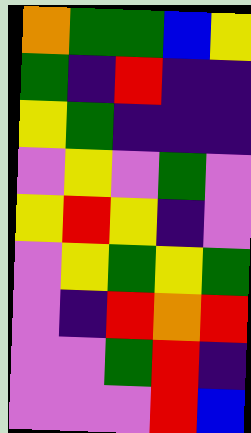[["orange", "green", "green", "blue", "yellow"], ["green", "indigo", "red", "indigo", "indigo"], ["yellow", "green", "indigo", "indigo", "indigo"], ["violet", "yellow", "violet", "green", "violet"], ["yellow", "red", "yellow", "indigo", "violet"], ["violet", "yellow", "green", "yellow", "green"], ["violet", "indigo", "red", "orange", "red"], ["violet", "violet", "green", "red", "indigo"], ["violet", "violet", "violet", "red", "blue"]]